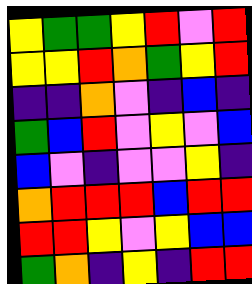[["yellow", "green", "green", "yellow", "red", "violet", "red"], ["yellow", "yellow", "red", "orange", "green", "yellow", "red"], ["indigo", "indigo", "orange", "violet", "indigo", "blue", "indigo"], ["green", "blue", "red", "violet", "yellow", "violet", "blue"], ["blue", "violet", "indigo", "violet", "violet", "yellow", "indigo"], ["orange", "red", "red", "red", "blue", "red", "red"], ["red", "red", "yellow", "violet", "yellow", "blue", "blue"], ["green", "orange", "indigo", "yellow", "indigo", "red", "red"]]